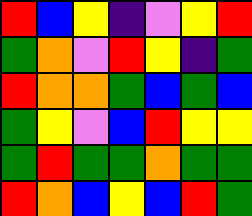[["red", "blue", "yellow", "indigo", "violet", "yellow", "red"], ["green", "orange", "violet", "red", "yellow", "indigo", "green"], ["red", "orange", "orange", "green", "blue", "green", "blue"], ["green", "yellow", "violet", "blue", "red", "yellow", "yellow"], ["green", "red", "green", "green", "orange", "green", "green"], ["red", "orange", "blue", "yellow", "blue", "red", "green"]]